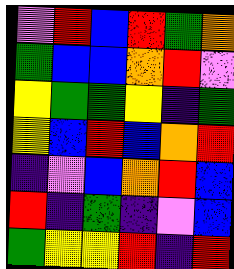[["violet", "red", "blue", "red", "green", "orange"], ["green", "blue", "blue", "orange", "red", "violet"], ["yellow", "green", "green", "yellow", "indigo", "green"], ["yellow", "blue", "red", "blue", "orange", "red"], ["indigo", "violet", "blue", "orange", "red", "blue"], ["red", "indigo", "green", "indigo", "violet", "blue"], ["green", "yellow", "yellow", "red", "indigo", "red"]]